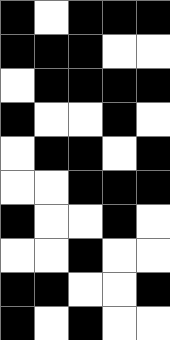[["black", "white", "black", "black", "black"], ["black", "black", "black", "white", "white"], ["white", "black", "black", "black", "black"], ["black", "white", "white", "black", "white"], ["white", "black", "black", "white", "black"], ["white", "white", "black", "black", "black"], ["black", "white", "white", "black", "white"], ["white", "white", "black", "white", "white"], ["black", "black", "white", "white", "black"], ["black", "white", "black", "white", "white"]]